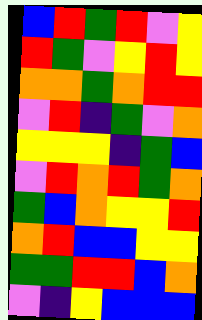[["blue", "red", "green", "red", "violet", "yellow"], ["red", "green", "violet", "yellow", "red", "yellow"], ["orange", "orange", "green", "orange", "red", "red"], ["violet", "red", "indigo", "green", "violet", "orange"], ["yellow", "yellow", "yellow", "indigo", "green", "blue"], ["violet", "red", "orange", "red", "green", "orange"], ["green", "blue", "orange", "yellow", "yellow", "red"], ["orange", "red", "blue", "blue", "yellow", "yellow"], ["green", "green", "red", "red", "blue", "orange"], ["violet", "indigo", "yellow", "blue", "blue", "blue"]]